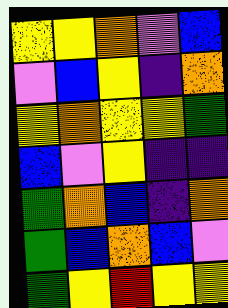[["yellow", "yellow", "orange", "violet", "blue"], ["violet", "blue", "yellow", "indigo", "orange"], ["yellow", "orange", "yellow", "yellow", "green"], ["blue", "violet", "yellow", "indigo", "indigo"], ["green", "orange", "blue", "indigo", "orange"], ["green", "blue", "orange", "blue", "violet"], ["green", "yellow", "red", "yellow", "yellow"]]